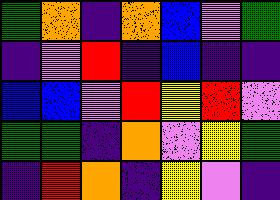[["green", "orange", "indigo", "orange", "blue", "violet", "green"], ["indigo", "violet", "red", "indigo", "blue", "indigo", "indigo"], ["blue", "blue", "violet", "red", "yellow", "red", "violet"], ["green", "green", "indigo", "orange", "violet", "yellow", "green"], ["indigo", "red", "orange", "indigo", "yellow", "violet", "indigo"]]